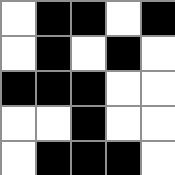[["white", "black", "black", "white", "black"], ["white", "black", "white", "black", "white"], ["black", "black", "black", "white", "white"], ["white", "white", "black", "white", "white"], ["white", "black", "black", "black", "white"]]